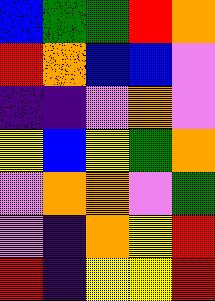[["blue", "green", "green", "red", "orange"], ["red", "orange", "blue", "blue", "violet"], ["indigo", "indigo", "violet", "orange", "violet"], ["yellow", "blue", "yellow", "green", "orange"], ["violet", "orange", "orange", "violet", "green"], ["violet", "indigo", "orange", "yellow", "red"], ["red", "indigo", "yellow", "yellow", "red"]]